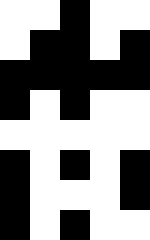[["white", "white", "black", "white", "white"], ["white", "black", "black", "white", "black"], ["black", "black", "black", "black", "black"], ["black", "white", "black", "white", "white"], ["white", "white", "white", "white", "white"], ["black", "white", "black", "white", "black"], ["black", "white", "white", "white", "black"], ["black", "white", "black", "white", "white"]]